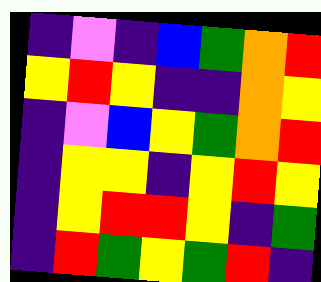[["indigo", "violet", "indigo", "blue", "green", "orange", "red"], ["yellow", "red", "yellow", "indigo", "indigo", "orange", "yellow"], ["indigo", "violet", "blue", "yellow", "green", "orange", "red"], ["indigo", "yellow", "yellow", "indigo", "yellow", "red", "yellow"], ["indigo", "yellow", "red", "red", "yellow", "indigo", "green"], ["indigo", "red", "green", "yellow", "green", "red", "indigo"]]